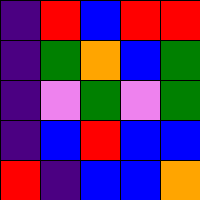[["indigo", "red", "blue", "red", "red"], ["indigo", "green", "orange", "blue", "green"], ["indigo", "violet", "green", "violet", "green"], ["indigo", "blue", "red", "blue", "blue"], ["red", "indigo", "blue", "blue", "orange"]]